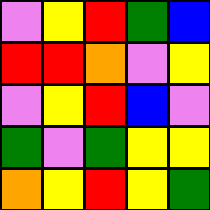[["violet", "yellow", "red", "green", "blue"], ["red", "red", "orange", "violet", "yellow"], ["violet", "yellow", "red", "blue", "violet"], ["green", "violet", "green", "yellow", "yellow"], ["orange", "yellow", "red", "yellow", "green"]]